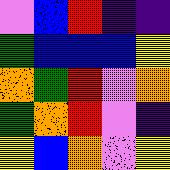[["violet", "blue", "red", "indigo", "indigo"], ["green", "blue", "blue", "blue", "yellow"], ["orange", "green", "red", "violet", "orange"], ["green", "orange", "red", "violet", "indigo"], ["yellow", "blue", "orange", "violet", "yellow"]]